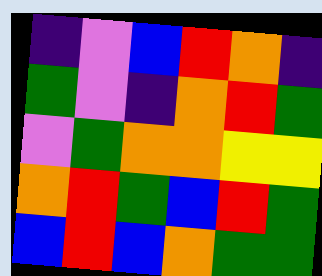[["indigo", "violet", "blue", "red", "orange", "indigo"], ["green", "violet", "indigo", "orange", "red", "green"], ["violet", "green", "orange", "orange", "yellow", "yellow"], ["orange", "red", "green", "blue", "red", "green"], ["blue", "red", "blue", "orange", "green", "green"]]